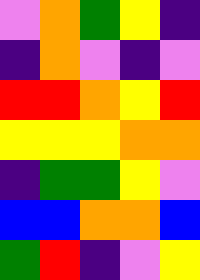[["violet", "orange", "green", "yellow", "indigo"], ["indigo", "orange", "violet", "indigo", "violet"], ["red", "red", "orange", "yellow", "red"], ["yellow", "yellow", "yellow", "orange", "orange"], ["indigo", "green", "green", "yellow", "violet"], ["blue", "blue", "orange", "orange", "blue"], ["green", "red", "indigo", "violet", "yellow"]]